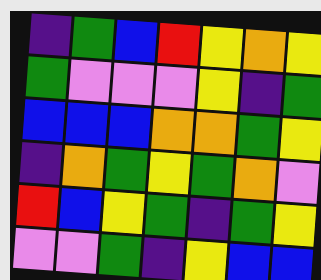[["indigo", "green", "blue", "red", "yellow", "orange", "yellow"], ["green", "violet", "violet", "violet", "yellow", "indigo", "green"], ["blue", "blue", "blue", "orange", "orange", "green", "yellow"], ["indigo", "orange", "green", "yellow", "green", "orange", "violet"], ["red", "blue", "yellow", "green", "indigo", "green", "yellow"], ["violet", "violet", "green", "indigo", "yellow", "blue", "blue"]]